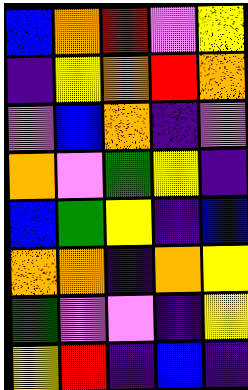[["blue", "orange", "red", "violet", "yellow"], ["indigo", "yellow", "orange", "red", "orange"], ["violet", "blue", "orange", "indigo", "violet"], ["orange", "violet", "green", "yellow", "indigo"], ["blue", "green", "yellow", "indigo", "blue"], ["orange", "orange", "indigo", "orange", "yellow"], ["green", "violet", "violet", "indigo", "yellow"], ["yellow", "red", "indigo", "blue", "indigo"]]